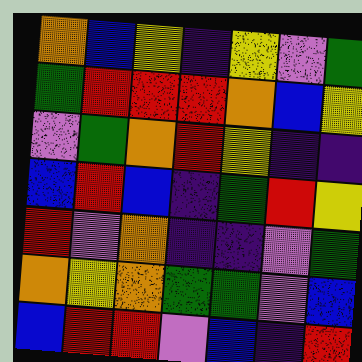[["orange", "blue", "yellow", "indigo", "yellow", "violet", "green"], ["green", "red", "red", "red", "orange", "blue", "yellow"], ["violet", "green", "orange", "red", "yellow", "indigo", "indigo"], ["blue", "red", "blue", "indigo", "green", "red", "yellow"], ["red", "violet", "orange", "indigo", "indigo", "violet", "green"], ["orange", "yellow", "orange", "green", "green", "violet", "blue"], ["blue", "red", "red", "violet", "blue", "indigo", "red"]]